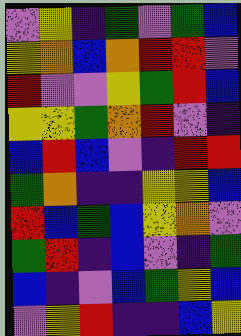[["violet", "yellow", "indigo", "green", "violet", "green", "blue"], ["yellow", "orange", "blue", "orange", "red", "red", "violet"], ["red", "violet", "violet", "yellow", "green", "red", "blue"], ["yellow", "yellow", "green", "orange", "red", "violet", "indigo"], ["blue", "red", "blue", "violet", "indigo", "red", "red"], ["green", "orange", "indigo", "indigo", "yellow", "yellow", "blue"], ["red", "blue", "green", "blue", "yellow", "orange", "violet"], ["green", "red", "indigo", "blue", "violet", "indigo", "green"], ["blue", "indigo", "violet", "blue", "green", "yellow", "blue"], ["violet", "yellow", "red", "indigo", "indigo", "blue", "yellow"]]